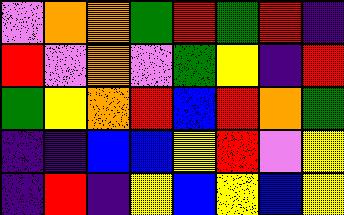[["violet", "orange", "orange", "green", "red", "green", "red", "indigo"], ["red", "violet", "orange", "violet", "green", "yellow", "indigo", "red"], ["green", "yellow", "orange", "red", "blue", "red", "orange", "green"], ["indigo", "indigo", "blue", "blue", "yellow", "red", "violet", "yellow"], ["indigo", "red", "indigo", "yellow", "blue", "yellow", "blue", "yellow"]]